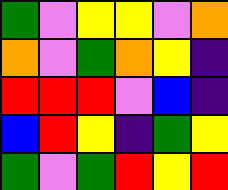[["green", "violet", "yellow", "yellow", "violet", "orange"], ["orange", "violet", "green", "orange", "yellow", "indigo"], ["red", "red", "red", "violet", "blue", "indigo"], ["blue", "red", "yellow", "indigo", "green", "yellow"], ["green", "violet", "green", "red", "yellow", "red"]]